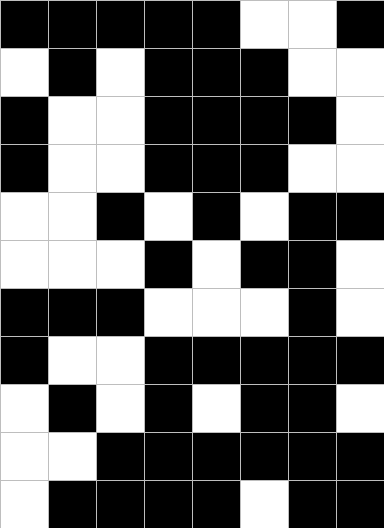[["black", "black", "black", "black", "black", "white", "white", "black"], ["white", "black", "white", "black", "black", "black", "white", "white"], ["black", "white", "white", "black", "black", "black", "black", "white"], ["black", "white", "white", "black", "black", "black", "white", "white"], ["white", "white", "black", "white", "black", "white", "black", "black"], ["white", "white", "white", "black", "white", "black", "black", "white"], ["black", "black", "black", "white", "white", "white", "black", "white"], ["black", "white", "white", "black", "black", "black", "black", "black"], ["white", "black", "white", "black", "white", "black", "black", "white"], ["white", "white", "black", "black", "black", "black", "black", "black"], ["white", "black", "black", "black", "black", "white", "black", "black"]]